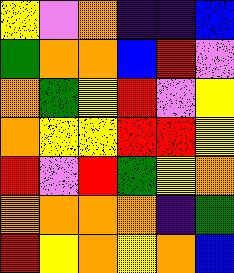[["yellow", "violet", "orange", "indigo", "indigo", "blue"], ["green", "orange", "orange", "blue", "red", "violet"], ["orange", "green", "yellow", "red", "violet", "yellow"], ["orange", "yellow", "yellow", "red", "red", "yellow"], ["red", "violet", "red", "green", "yellow", "orange"], ["orange", "orange", "orange", "orange", "indigo", "green"], ["red", "yellow", "orange", "yellow", "orange", "blue"]]